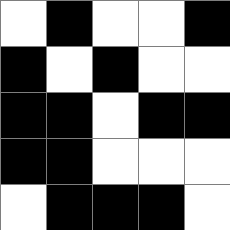[["white", "black", "white", "white", "black"], ["black", "white", "black", "white", "white"], ["black", "black", "white", "black", "black"], ["black", "black", "white", "white", "white"], ["white", "black", "black", "black", "white"]]